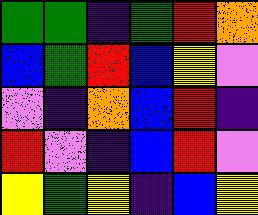[["green", "green", "indigo", "green", "red", "orange"], ["blue", "green", "red", "blue", "yellow", "violet"], ["violet", "indigo", "orange", "blue", "red", "indigo"], ["red", "violet", "indigo", "blue", "red", "violet"], ["yellow", "green", "yellow", "indigo", "blue", "yellow"]]